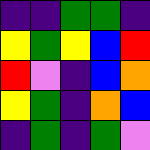[["indigo", "indigo", "green", "green", "indigo"], ["yellow", "green", "yellow", "blue", "red"], ["red", "violet", "indigo", "blue", "orange"], ["yellow", "green", "indigo", "orange", "blue"], ["indigo", "green", "indigo", "green", "violet"]]